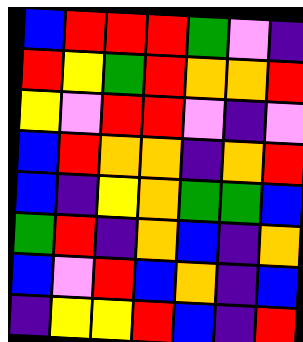[["blue", "red", "red", "red", "green", "violet", "indigo"], ["red", "yellow", "green", "red", "orange", "orange", "red"], ["yellow", "violet", "red", "red", "violet", "indigo", "violet"], ["blue", "red", "orange", "orange", "indigo", "orange", "red"], ["blue", "indigo", "yellow", "orange", "green", "green", "blue"], ["green", "red", "indigo", "orange", "blue", "indigo", "orange"], ["blue", "violet", "red", "blue", "orange", "indigo", "blue"], ["indigo", "yellow", "yellow", "red", "blue", "indigo", "red"]]